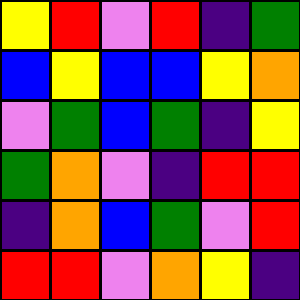[["yellow", "red", "violet", "red", "indigo", "green"], ["blue", "yellow", "blue", "blue", "yellow", "orange"], ["violet", "green", "blue", "green", "indigo", "yellow"], ["green", "orange", "violet", "indigo", "red", "red"], ["indigo", "orange", "blue", "green", "violet", "red"], ["red", "red", "violet", "orange", "yellow", "indigo"]]